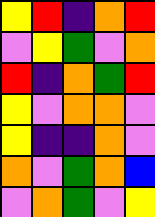[["yellow", "red", "indigo", "orange", "red"], ["violet", "yellow", "green", "violet", "orange"], ["red", "indigo", "orange", "green", "red"], ["yellow", "violet", "orange", "orange", "violet"], ["yellow", "indigo", "indigo", "orange", "violet"], ["orange", "violet", "green", "orange", "blue"], ["violet", "orange", "green", "violet", "yellow"]]